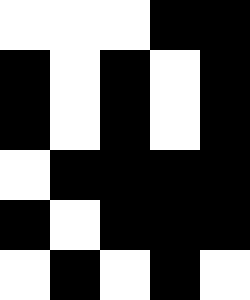[["white", "white", "white", "black", "black"], ["black", "white", "black", "white", "black"], ["black", "white", "black", "white", "black"], ["white", "black", "black", "black", "black"], ["black", "white", "black", "black", "black"], ["white", "black", "white", "black", "white"]]